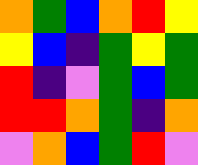[["orange", "green", "blue", "orange", "red", "yellow"], ["yellow", "blue", "indigo", "green", "yellow", "green"], ["red", "indigo", "violet", "green", "blue", "green"], ["red", "red", "orange", "green", "indigo", "orange"], ["violet", "orange", "blue", "green", "red", "violet"]]